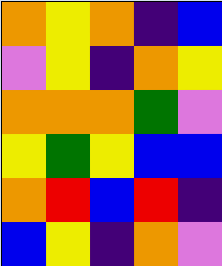[["orange", "yellow", "orange", "indigo", "blue"], ["violet", "yellow", "indigo", "orange", "yellow"], ["orange", "orange", "orange", "green", "violet"], ["yellow", "green", "yellow", "blue", "blue"], ["orange", "red", "blue", "red", "indigo"], ["blue", "yellow", "indigo", "orange", "violet"]]